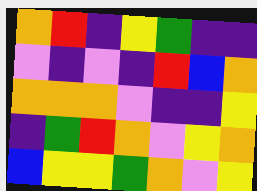[["orange", "red", "indigo", "yellow", "green", "indigo", "indigo"], ["violet", "indigo", "violet", "indigo", "red", "blue", "orange"], ["orange", "orange", "orange", "violet", "indigo", "indigo", "yellow"], ["indigo", "green", "red", "orange", "violet", "yellow", "orange"], ["blue", "yellow", "yellow", "green", "orange", "violet", "yellow"]]